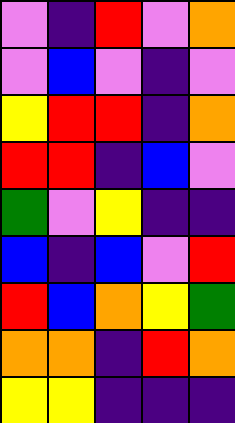[["violet", "indigo", "red", "violet", "orange"], ["violet", "blue", "violet", "indigo", "violet"], ["yellow", "red", "red", "indigo", "orange"], ["red", "red", "indigo", "blue", "violet"], ["green", "violet", "yellow", "indigo", "indigo"], ["blue", "indigo", "blue", "violet", "red"], ["red", "blue", "orange", "yellow", "green"], ["orange", "orange", "indigo", "red", "orange"], ["yellow", "yellow", "indigo", "indigo", "indigo"]]